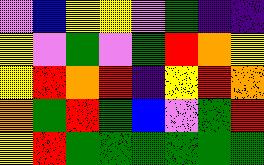[["violet", "blue", "yellow", "yellow", "violet", "green", "indigo", "indigo"], ["yellow", "violet", "green", "violet", "green", "red", "orange", "yellow"], ["yellow", "red", "orange", "red", "indigo", "yellow", "red", "orange"], ["orange", "green", "red", "green", "blue", "violet", "green", "red"], ["yellow", "red", "green", "green", "green", "green", "green", "green"]]